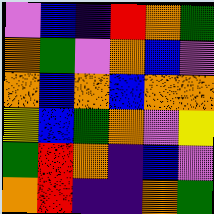[["violet", "blue", "indigo", "red", "orange", "green"], ["orange", "green", "violet", "orange", "blue", "violet"], ["orange", "blue", "orange", "blue", "orange", "orange"], ["yellow", "blue", "green", "orange", "violet", "yellow"], ["green", "red", "orange", "indigo", "blue", "violet"], ["orange", "red", "indigo", "indigo", "orange", "green"]]